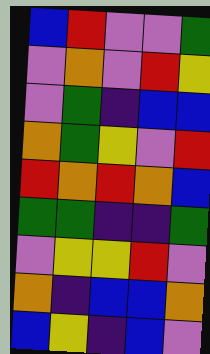[["blue", "red", "violet", "violet", "green"], ["violet", "orange", "violet", "red", "yellow"], ["violet", "green", "indigo", "blue", "blue"], ["orange", "green", "yellow", "violet", "red"], ["red", "orange", "red", "orange", "blue"], ["green", "green", "indigo", "indigo", "green"], ["violet", "yellow", "yellow", "red", "violet"], ["orange", "indigo", "blue", "blue", "orange"], ["blue", "yellow", "indigo", "blue", "violet"]]